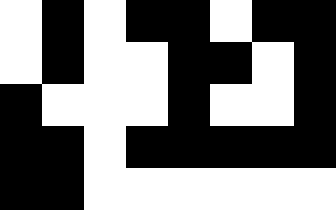[["white", "black", "white", "black", "black", "white", "black", "black"], ["white", "black", "white", "white", "black", "black", "white", "black"], ["black", "white", "white", "white", "black", "white", "white", "black"], ["black", "black", "white", "black", "black", "black", "black", "black"], ["black", "black", "white", "white", "white", "white", "white", "white"]]